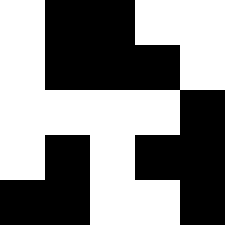[["white", "black", "black", "white", "white"], ["white", "black", "black", "black", "white"], ["white", "white", "white", "white", "black"], ["white", "black", "white", "black", "black"], ["black", "black", "white", "white", "black"]]